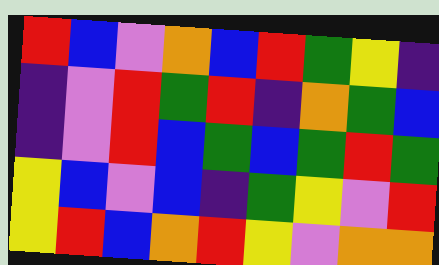[["red", "blue", "violet", "orange", "blue", "red", "green", "yellow", "indigo"], ["indigo", "violet", "red", "green", "red", "indigo", "orange", "green", "blue"], ["indigo", "violet", "red", "blue", "green", "blue", "green", "red", "green"], ["yellow", "blue", "violet", "blue", "indigo", "green", "yellow", "violet", "red"], ["yellow", "red", "blue", "orange", "red", "yellow", "violet", "orange", "orange"]]